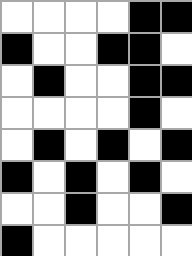[["white", "white", "white", "white", "black", "black"], ["black", "white", "white", "black", "black", "white"], ["white", "black", "white", "white", "black", "black"], ["white", "white", "white", "white", "black", "white"], ["white", "black", "white", "black", "white", "black"], ["black", "white", "black", "white", "black", "white"], ["white", "white", "black", "white", "white", "black"], ["black", "white", "white", "white", "white", "white"]]